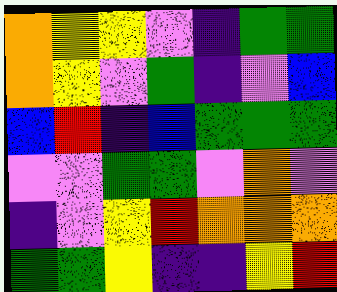[["orange", "yellow", "yellow", "violet", "indigo", "green", "green"], ["orange", "yellow", "violet", "green", "indigo", "violet", "blue"], ["blue", "red", "indigo", "blue", "green", "green", "green"], ["violet", "violet", "green", "green", "violet", "orange", "violet"], ["indigo", "violet", "yellow", "red", "orange", "orange", "orange"], ["green", "green", "yellow", "indigo", "indigo", "yellow", "red"]]